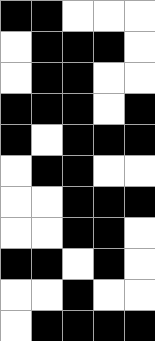[["black", "black", "white", "white", "white"], ["white", "black", "black", "black", "white"], ["white", "black", "black", "white", "white"], ["black", "black", "black", "white", "black"], ["black", "white", "black", "black", "black"], ["white", "black", "black", "white", "white"], ["white", "white", "black", "black", "black"], ["white", "white", "black", "black", "white"], ["black", "black", "white", "black", "white"], ["white", "white", "black", "white", "white"], ["white", "black", "black", "black", "black"]]